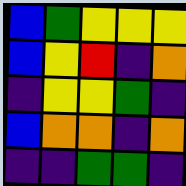[["blue", "green", "yellow", "yellow", "yellow"], ["blue", "yellow", "red", "indigo", "orange"], ["indigo", "yellow", "yellow", "green", "indigo"], ["blue", "orange", "orange", "indigo", "orange"], ["indigo", "indigo", "green", "green", "indigo"]]